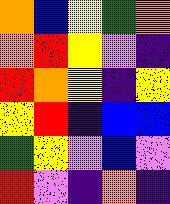[["orange", "blue", "yellow", "green", "orange"], ["orange", "red", "yellow", "violet", "indigo"], ["red", "orange", "yellow", "indigo", "yellow"], ["yellow", "red", "indigo", "blue", "blue"], ["green", "yellow", "violet", "blue", "violet"], ["red", "violet", "indigo", "orange", "indigo"]]